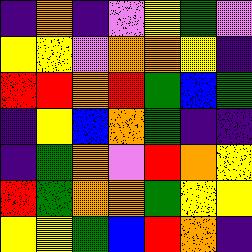[["indigo", "orange", "indigo", "violet", "yellow", "green", "violet"], ["yellow", "yellow", "violet", "orange", "orange", "yellow", "indigo"], ["red", "red", "orange", "red", "green", "blue", "green"], ["indigo", "yellow", "blue", "orange", "green", "indigo", "indigo"], ["indigo", "green", "orange", "violet", "red", "orange", "yellow"], ["red", "green", "orange", "orange", "green", "yellow", "yellow"], ["yellow", "yellow", "green", "blue", "red", "orange", "indigo"]]